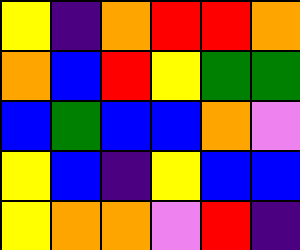[["yellow", "indigo", "orange", "red", "red", "orange"], ["orange", "blue", "red", "yellow", "green", "green"], ["blue", "green", "blue", "blue", "orange", "violet"], ["yellow", "blue", "indigo", "yellow", "blue", "blue"], ["yellow", "orange", "orange", "violet", "red", "indigo"]]